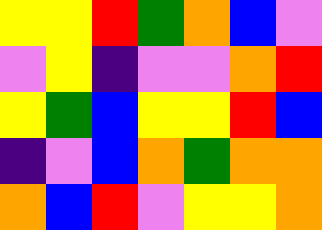[["yellow", "yellow", "red", "green", "orange", "blue", "violet"], ["violet", "yellow", "indigo", "violet", "violet", "orange", "red"], ["yellow", "green", "blue", "yellow", "yellow", "red", "blue"], ["indigo", "violet", "blue", "orange", "green", "orange", "orange"], ["orange", "blue", "red", "violet", "yellow", "yellow", "orange"]]